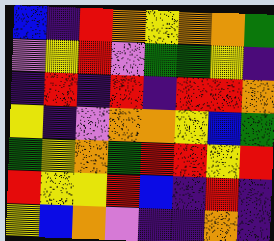[["blue", "indigo", "red", "orange", "yellow", "orange", "orange", "green"], ["violet", "yellow", "red", "violet", "green", "green", "yellow", "indigo"], ["indigo", "red", "indigo", "red", "indigo", "red", "red", "orange"], ["yellow", "indigo", "violet", "orange", "orange", "yellow", "blue", "green"], ["green", "yellow", "orange", "green", "red", "red", "yellow", "red"], ["red", "yellow", "yellow", "red", "blue", "indigo", "red", "indigo"], ["yellow", "blue", "orange", "violet", "indigo", "indigo", "orange", "indigo"]]